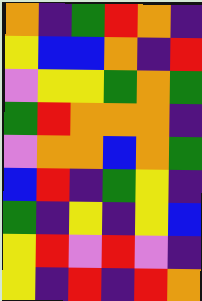[["orange", "indigo", "green", "red", "orange", "indigo"], ["yellow", "blue", "blue", "orange", "indigo", "red"], ["violet", "yellow", "yellow", "green", "orange", "green"], ["green", "red", "orange", "orange", "orange", "indigo"], ["violet", "orange", "orange", "blue", "orange", "green"], ["blue", "red", "indigo", "green", "yellow", "indigo"], ["green", "indigo", "yellow", "indigo", "yellow", "blue"], ["yellow", "red", "violet", "red", "violet", "indigo"], ["yellow", "indigo", "red", "indigo", "red", "orange"]]